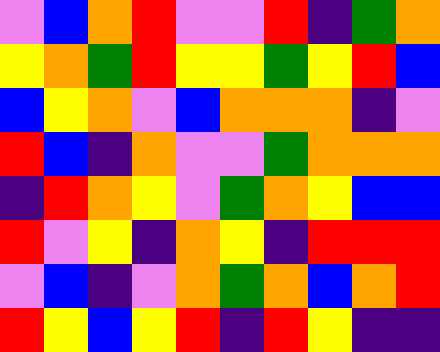[["violet", "blue", "orange", "red", "violet", "violet", "red", "indigo", "green", "orange"], ["yellow", "orange", "green", "red", "yellow", "yellow", "green", "yellow", "red", "blue"], ["blue", "yellow", "orange", "violet", "blue", "orange", "orange", "orange", "indigo", "violet"], ["red", "blue", "indigo", "orange", "violet", "violet", "green", "orange", "orange", "orange"], ["indigo", "red", "orange", "yellow", "violet", "green", "orange", "yellow", "blue", "blue"], ["red", "violet", "yellow", "indigo", "orange", "yellow", "indigo", "red", "red", "red"], ["violet", "blue", "indigo", "violet", "orange", "green", "orange", "blue", "orange", "red"], ["red", "yellow", "blue", "yellow", "red", "indigo", "red", "yellow", "indigo", "indigo"]]